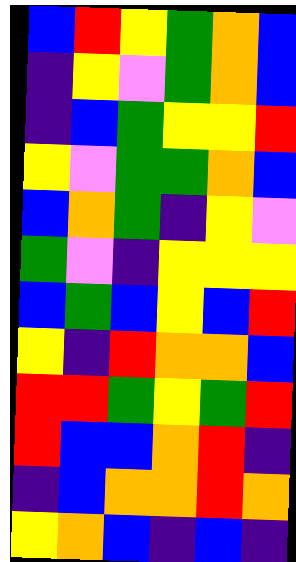[["blue", "red", "yellow", "green", "orange", "blue"], ["indigo", "yellow", "violet", "green", "orange", "blue"], ["indigo", "blue", "green", "yellow", "yellow", "red"], ["yellow", "violet", "green", "green", "orange", "blue"], ["blue", "orange", "green", "indigo", "yellow", "violet"], ["green", "violet", "indigo", "yellow", "yellow", "yellow"], ["blue", "green", "blue", "yellow", "blue", "red"], ["yellow", "indigo", "red", "orange", "orange", "blue"], ["red", "red", "green", "yellow", "green", "red"], ["red", "blue", "blue", "orange", "red", "indigo"], ["indigo", "blue", "orange", "orange", "red", "orange"], ["yellow", "orange", "blue", "indigo", "blue", "indigo"]]